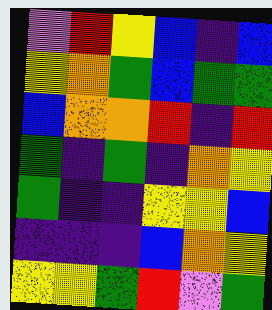[["violet", "red", "yellow", "blue", "indigo", "blue"], ["yellow", "orange", "green", "blue", "green", "green"], ["blue", "orange", "orange", "red", "indigo", "red"], ["green", "indigo", "green", "indigo", "orange", "yellow"], ["green", "indigo", "indigo", "yellow", "yellow", "blue"], ["indigo", "indigo", "indigo", "blue", "orange", "yellow"], ["yellow", "yellow", "green", "red", "violet", "green"]]